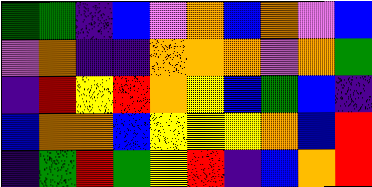[["green", "green", "indigo", "blue", "violet", "orange", "blue", "orange", "violet", "blue"], ["violet", "orange", "indigo", "indigo", "orange", "orange", "orange", "violet", "orange", "green"], ["indigo", "red", "yellow", "red", "orange", "yellow", "blue", "green", "blue", "indigo"], ["blue", "orange", "orange", "blue", "yellow", "yellow", "yellow", "orange", "blue", "red"], ["indigo", "green", "red", "green", "yellow", "red", "indigo", "blue", "orange", "red"]]